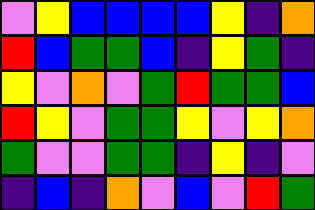[["violet", "yellow", "blue", "blue", "blue", "blue", "yellow", "indigo", "orange"], ["red", "blue", "green", "green", "blue", "indigo", "yellow", "green", "indigo"], ["yellow", "violet", "orange", "violet", "green", "red", "green", "green", "blue"], ["red", "yellow", "violet", "green", "green", "yellow", "violet", "yellow", "orange"], ["green", "violet", "violet", "green", "green", "indigo", "yellow", "indigo", "violet"], ["indigo", "blue", "indigo", "orange", "violet", "blue", "violet", "red", "green"]]